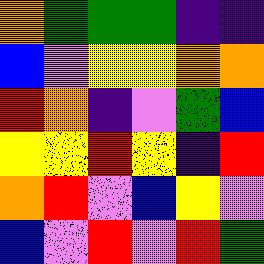[["orange", "green", "green", "green", "indigo", "indigo"], ["blue", "violet", "yellow", "yellow", "orange", "orange"], ["red", "orange", "indigo", "violet", "green", "blue"], ["yellow", "yellow", "red", "yellow", "indigo", "red"], ["orange", "red", "violet", "blue", "yellow", "violet"], ["blue", "violet", "red", "violet", "red", "green"]]